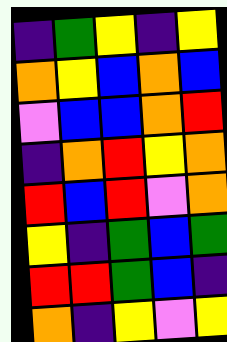[["indigo", "green", "yellow", "indigo", "yellow"], ["orange", "yellow", "blue", "orange", "blue"], ["violet", "blue", "blue", "orange", "red"], ["indigo", "orange", "red", "yellow", "orange"], ["red", "blue", "red", "violet", "orange"], ["yellow", "indigo", "green", "blue", "green"], ["red", "red", "green", "blue", "indigo"], ["orange", "indigo", "yellow", "violet", "yellow"]]